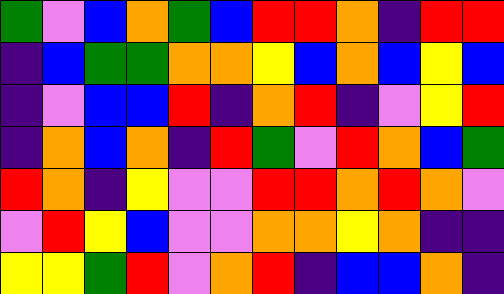[["green", "violet", "blue", "orange", "green", "blue", "red", "red", "orange", "indigo", "red", "red"], ["indigo", "blue", "green", "green", "orange", "orange", "yellow", "blue", "orange", "blue", "yellow", "blue"], ["indigo", "violet", "blue", "blue", "red", "indigo", "orange", "red", "indigo", "violet", "yellow", "red"], ["indigo", "orange", "blue", "orange", "indigo", "red", "green", "violet", "red", "orange", "blue", "green"], ["red", "orange", "indigo", "yellow", "violet", "violet", "red", "red", "orange", "red", "orange", "violet"], ["violet", "red", "yellow", "blue", "violet", "violet", "orange", "orange", "yellow", "orange", "indigo", "indigo"], ["yellow", "yellow", "green", "red", "violet", "orange", "red", "indigo", "blue", "blue", "orange", "indigo"]]